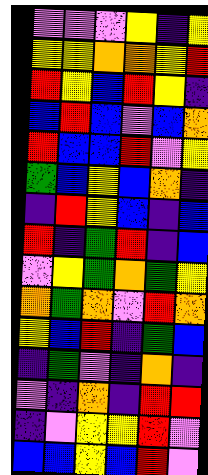[["violet", "violet", "violet", "yellow", "indigo", "yellow"], ["yellow", "yellow", "orange", "orange", "yellow", "red"], ["red", "yellow", "blue", "red", "yellow", "indigo"], ["blue", "red", "blue", "violet", "blue", "orange"], ["red", "blue", "blue", "red", "violet", "yellow"], ["green", "blue", "yellow", "blue", "orange", "indigo"], ["indigo", "red", "yellow", "blue", "indigo", "blue"], ["red", "indigo", "green", "red", "indigo", "blue"], ["violet", "yellow", "green", "orange", "green", "yellow"], ["orange", "green", "orange", "violet", "red", "orange"], ["yellow", "blue", "red", "indigo", "green", "blue"], ["indigo", "green", "violet", "indigo", "orange", "indigo"], ["violet", "indigo", "orange", "indigo", "red", "red"], ["indigo", "violet", "yellow", "yellow", "red", "violet"], ["blue", "blue", "yellow", "blue", "red", "violet"]]